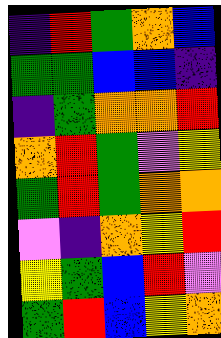[["indigo", "red", "green", "orange", "blue"], ["green", "green", "blue", "blue", "indigo"], ["indigo", "green", "orange", "orange", "red"], ["orange", "red", "green", "violet", "yellow"], ["green", "red", "green", "orange", "orange"], ["violet", "indigo", "orange", "yellow", "red"], ["yellow", "green", "blue", "red", "violet"], ["green", "red", "blue", "yellow", "orange"]]